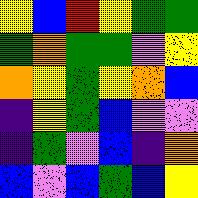[["yellow", "blue", "red", "yellow", "green", "green"], ["green", "orange", "green", "green", "violet", "yellow"], ["orange", "yellow", "green", "yellow", "orange", "blue"], ["indigo", "yellow", "green", "blue", "violet", "violet"], ["indigo", "green", "violet", "blue", "indigo", "orange"], ["blue", "violet", "blue", "green", "blue", "yellow"]]